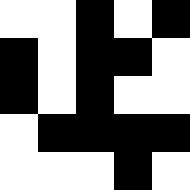[["white", "white", "black", "white", "black"], ["black", "white", "black", "black", "white"], ["black", "white", "black", "white", "white"], ["white", "black", "black", "black", "black"], ["white", "white", "white", "black", "white"]]